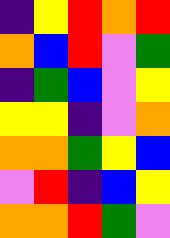[["indigo", "yellow", "red", "orange", "red"], ["orange", "blue", "red", "violet", "green"], ["indigo", "green", "blue", "violet", "yellow"], ["yellow", "yellow", "indigo", "violet", "orange"], ["orange", "orange", "green", "yellow", "blue"], ["violet", "red", "indigo", "blue", "yellow"], ["orange", "orange", "red", "green", "violet"]]